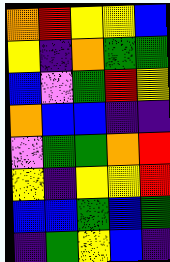[["orange", "red", "yellow", "yellow", "blue"], ["yellow", "indigo", "orange", "green", "green"], ["blue", "violet", "green", "red", "yellow"], ["orange", "blue", "blue", "indigo", "indigo"], ["violet", "green", "green", "orange", "red"], ["yellow", "indigo", "yellow", "yellow", "red"], ["blue", "blue", "green", "blue", "green"], ["indigo", "green", "yellow", "blue", "indigo"]]